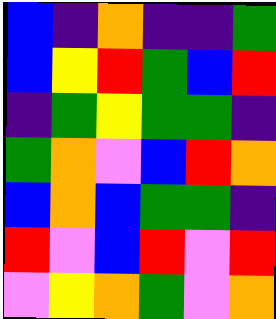[["blue", "indigo", "orange", "indigo", "indigo", "green"], ["blue", "yellow", "red", "green", "blue", "red"], ["indigo", "green", "yellow", "green", "green", "indigo"], ["green", "orange", "violet", "blue", "red", "orange"], ["blue", "orange", "blue", "green", "green", "indigo"], ["red", "violet", "blue", "red", "violet", "red"], ["violet", "yellow", "orange", "green", "violet", "orange"]]